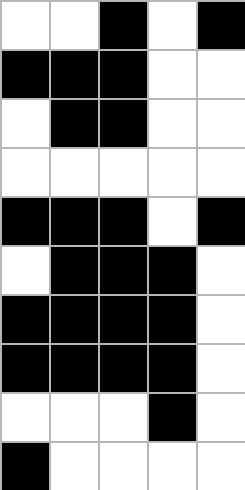[["white", "white", "black", "white", "black"], ["black", "black", "black", "white", "white"], ["white", "black", "black", "white", "white"], ["white", "white", "white", "white", "white"], ["black", "black", "black", "white", "black"], ["white", "black", "black", "black", "white"], ["black", "black", "black", "black", "white"], ["black", "black", "black", "black", "white"], ["white", "white", "white", "black", "white"], ["black", "white", "white", "white", "white"]]